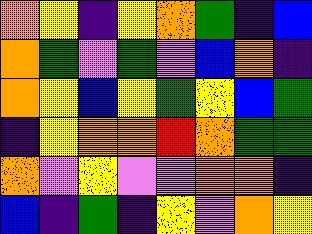[["orange", "yellow", "indigo", "yellow", "orange", "green", "indigo", "blue"], ["orange", "green", "violet", "green", "violet", "blue", "orange", "indigo"], ["orange", "yellow", "blue", "yellow", "green", "yellow", "blue", "green"], ["indigo", "yellow", "orange", "orange", "red", "orange", "green", "green"], ["orange", "violet", "yellow", "violet", "violet", "orange", "orange", "indigo"], ["blue", "indigo", "green", "indigo", "yellow", "violet", "orange", "yellow"]]